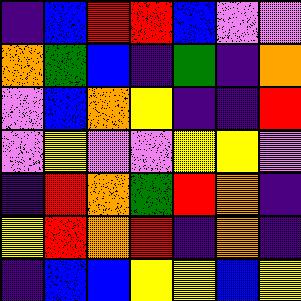[["indigo", "blue", "red", "red", "blue", "violet", "violet"], ["orange", "green", "blue", "indigo", "green", "indigo", "orange"], ["violet", "blue", "orange", "yellow", "indigo", "indigo", "red"], ["violet", "yellow", "violet", "violet", "yellow", "yellow", "violet"], ["indigo", "red", "orange", "green", "red", "orange", "indigo"], ["yellow", "red", "orange", "red", "indigo", "orange", "indigo"], ["indigo", "blue", "blue", "yellow", "yellow", "blue", "yellow"]]